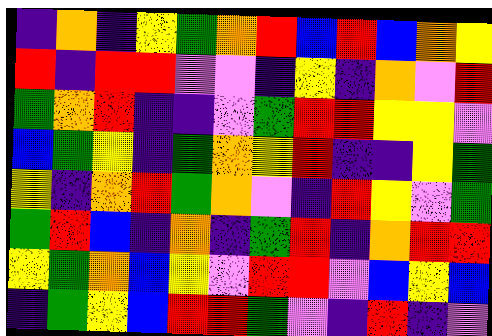[["indigo", "orange", "indigo", "yellow", "green", "orange", "red", "blue", "red", "blue", "orange", "yellow"], ["red", "indigo", "red", "red", "violet", "violet", "indigo", "yellow", "indigo", "orange", "violet", "red"], ["green", "orange", "red", "indigo", "indigo", "violet", "green", "red", "red", "yellow", "yellow", "violet"], ["blue", "green", "yellow", "indigo", "green", "orange", "yellow", "red", "indigo", "indigo", "yellow", "green"], ["yellow", "indigo", "orange", "red", "green", "orange", "violet", "indigo", "red", "yellow", "violet", "green"], ["green", "red", "blue", "indigo", "orange", "indigo", "green", "red", "indigo", "orange", "red", "red"], ["yellow", "green", "orange", "blue", "yellow", "violet", "red", "red", "violet", "blue", "yellow", "blue"], ["indigo", "green", "yellow", "blue", "red", "red", "green", "violet", "indigo", "red", "indigo", "violet"]]